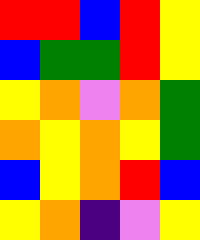[["red", "red", "blue", "red", "yellow"], ["blue", "green", "green", "red", "yellow"], ["yellow", "orange", "violet", "orange", "green"], ["orange", "yellow", "orange", "yellow", "green"], ["blue", "yellow", "orange", "red", "blue"], ["yellow", "orange", "indigo", "violet", "yellow"]]